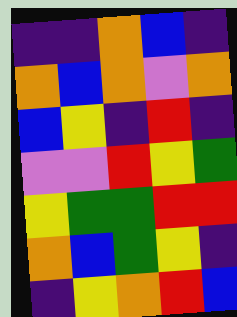[["indigo", "indigo", "orange", "blue", "indigo"], ["orange", "blue", "orange", "violet", "orange"], ["blue", "yellow", "indigo", "red", "indigo"], ["violet", "violet", "red", "yellow", "green"], ["yellow", "green", "green", "red", "red"], ["orange", "blue", "green", "yellow", "indigo"], ["indigo", "yellow", "orange", "red", "blue"]]